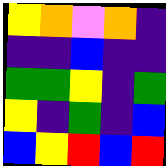[["yellow", "orange", "violet", "orange", "indigo"], ["indigo", "indigo", "blue", "indigo", "indigo"], ["green", "green", "yellow", "indigo", "green"], ["yellow", "indigo", "green", "indigo", "blue"], ["blue", "yellow", "red", "blue", "red"]]